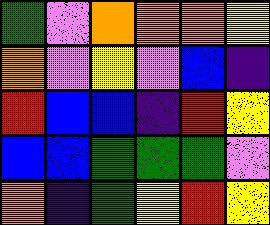[["green", "violet", "orange", "orange", "orange", "yellow"], ["orange", "violet", "yellow", "violet", "blue", "indigo"], ["red", "blue", "blue", "indigo", "red", "yellow"], ["blue", "blue", "green", "green", "green", "violet"], ["orange", "indigo", "green", "yellow", "red", "yellow"]]